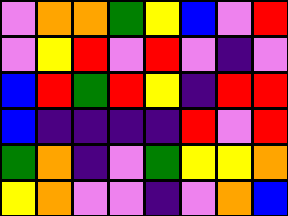[["violet", "orange", "orange", "green", "yellow", "blue", "violet", "red"], ["violet", "yellow", "red", "violet", "red", "violet", "indigo", "violet"], ["blue", "red", "green", "red", "yellow", "indigo", "red", "red"], ["blue", "indigo", "indigo", "indigo", "indigo", "red", "violet", "red"], ["green", "orange", "indigo", "violet", "green", "yellow", "yellow", "orange"], ["yellow", "orange", "violet", "violet", "indigo", "violet", "orange", "blue"]]